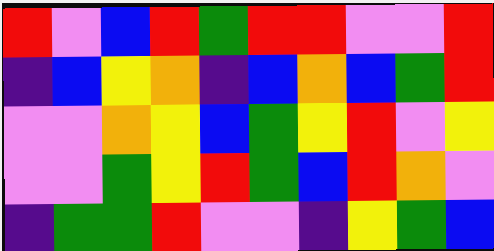[["red", "violet", "blue", "red", "green", "red", "red", "violet", "violet", "red"], ["indigo", "blue", "yellow", "orange", "indigo", "blue", "orange", "blue", "green", "red"], ["violet", "violet", "orange", "yellow", "blue", "green", "yellow", "red", "violet", "yellow"], ["violet", "violet", "green", "yellow", "red", "green", "blue", "red", "orange", "violet"], ["indigo", "green", "green", "red", "violet", "violet", "indigo", "yellow", "green", "blue"]]